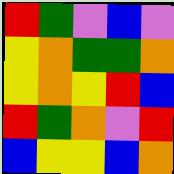[["red", "green", "violet", "blue", "violet"], ["yellow", "orange", "green", "green", "orange"], ["yellow", "orange", "yellow", "red", "blue"], ["red", "green", "orange", "violet", "red"], ["blue", "yellow", "yellow", "blue", "orange"]]